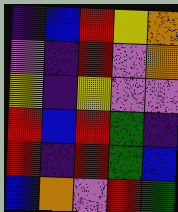[["indigo", "blue", "red", "yellow", "orange"], ["violet", "indigo", "red", "violet", "orange"], ["yellow", "indigo", "yellow", "violet", "violet"], ["red", "blue", "red", "green", "indigo"], ["red", "indigo", "red", "green", "blue"], ["blue", "orange", "violet", "red", "green"]]